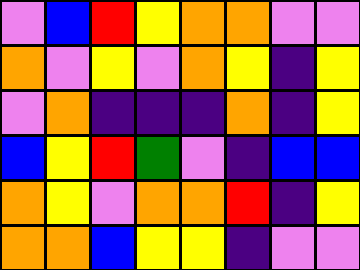[["violet", "blue", "red", "yellow", "orange", "orange", "violet", "violet"], ["orange", "violet", "yellow", "violet", "orange", "yellow", "indigo", "yellow"], ["violet", "orange", "indigo", "indigo", "indigo", "orange", "indigo", "yellow"], ["blue", "yellow", "red", "green", "violet", "indigo", "blue", "blue"], ["orange", "yellow", "violet", "orange", "orange", "red", "indigo", "yellow"], ["orange", "orange", "blue", "yellow", "yellow", "indigo", "violet", "violet"]]